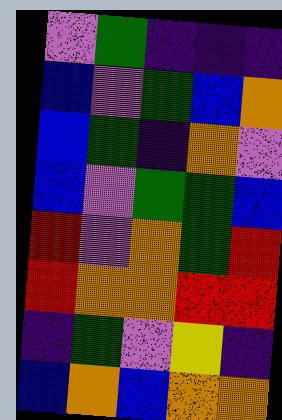[["violet", "green", "indigo", "indigo", "indigo"], ["blue", "violet", "green", "blue", "orange"], ["blue", "green", "indigo", "orange", "violet"], ["blue", "violet", "green", "green", "blue"], ["red", "violet", "orange", "green", "red"], ["red", "orange", "orange", "red", "red"], ["indigo", "green", "violet", "yellow", "indigo"], ["blue", "orange", "blue", "orange", "orange"]]